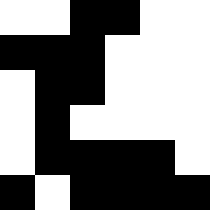[["white", "white", "black", "black", "white", "white"], ["black", "black", "black", "white", "white", "white"], ["white", "black", "black", "white", "white", "white"], ["white", "black", "white", "white", "white", "white"], ["white", "black", "black", "black", "black", "white"], ["black", "white", "black", "black", "black", "black"]]